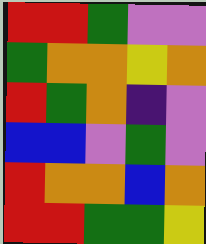[["red", "red", "green", "violet", "violet"], ["green", "orange", "orange", "yellow", "orange"], ["red", "green", "orange", "indigo", "violet"], ["blue", "blue", "violet", "green", "violet"], ["red", "orange", "orange", "blue", "orange"], ["red", "red", "green", "green", "yellow"]]